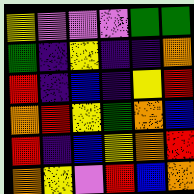[["yellow", "violet", "violet", "violet", "green", "green"], ["green", "indigo", "yellow", "indigo", "indigo", "orange"], ["red", "indigo", "blue", "indigo", "yellow", "red"], ["orange", "red", "yellow", "green", "orange", "blue"], ["red", "indigo", "blue", "yellow", "orange", "red"], ["orange", "yellow", "violet", "red", "blue", "orange"]]